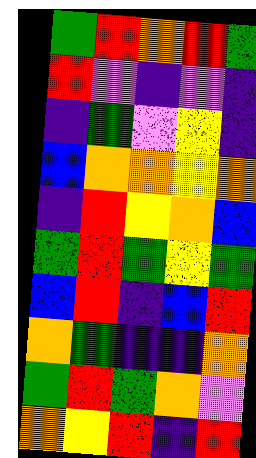[["green", "red", "orange", "red", "green"], ["red", "violet", "indigo", "violet", "indigo"], ["indigo", "green", "violet", "yellow", "indigo"], ["blue", "orange", "orange", "yellow", "orange"], ["indigo", "red", "yellow", "orange", "blue"], ["green", "red", "green", "yellow", "green"], ["blue", "red", "indigo", "blue", "red"], ["orange", "green", "indigo", "indigo", "orange"], ["green", "red", "green", "orange", "violet"], ["orange", "yellow", "red", "indigo", "red"]]